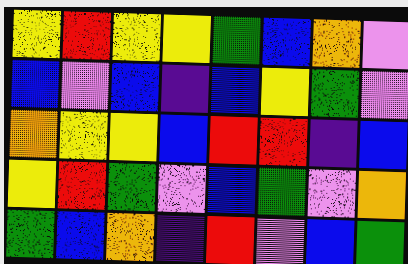[["yellow", "red", "yellow", "yellow", "green", "blue", "orange", "violet"], ["blue", "violet", "blue", "indigo", "blue", "yellow", "green", "violet"], ["orange", "yellow", "yellow", "blue", "red", "red", "indigo", "blue"], ["yellow", "red", "green", "violet", "blue", "green", "violet", "orange"], ["green", "blue", "orange", "indigo", "red", "violet", "blue", "green"]]